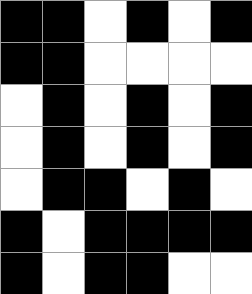[["black", "black", "white", "black", "white", "black"], ["black", "black", "white", "white", "white", "white"], ["white", "black", "white", "black", "white", "black"], ["white", "black", "white", "black", "white", "black"], ["white", "black", "black", "white", "black", "white"], ["black", "white", "black", "black", "black", "black"], ["black", "white", "black", "black", "white", "white"]]